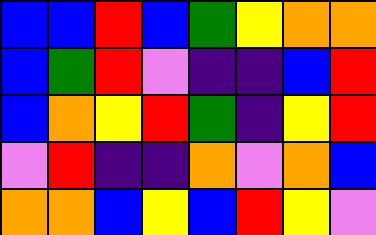[["blue", "blue", "red", "blue", "green", "yellow", "orange", "orange"], ["blue", "green", "red", "violet", "indigo", "indigo", "blue", "red"], ["blue", "orange", "yellow", "red", "green", "indigo", "yellow", "red"], ["violet", "red", "indigo", "indigo", "orange", "violet", "orange", "blue"], ["orange", "orange", "blue", "yellow", "blue", "red", "yellow", "violet"]]